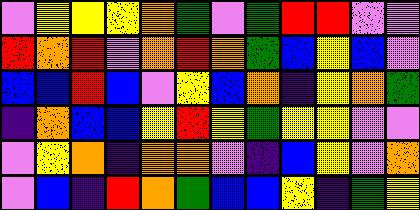[["violet", "yellow", "yellow", "yellow", "orange", "green", "violet", "green", "red", "red", "violet", "violet"], ["red", "orange", "red", "violet", "orange", "red", "orange", "green", "blue", "yellow", "blue", "violet"], ["blue", "blue", "red", "blue", "violet", "yellow", "blue", "orange", "indigo", "yellow", "orange", "green"], ["indigo", "orange", "blue", "blue", "yellow", "red", "yellow", "green", "yellow", "yellow", "violet", "violet"], ["violet", "yellow", "orange", "indigo", "orange", "orange", "violet", "indigo", "blue", "yellow", "violet", "orange"], ["violet", "blue", "indigo", "red", "orange", "green", "blue", "blue", "yellow", "indigo", "green", "yellow"]]